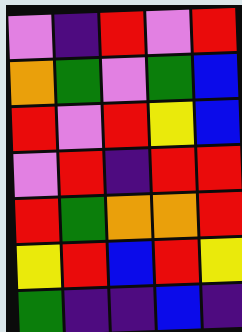[["violet", "indigo", "red", "violet", "red"], ["orange", "green", "violet", "green", "blue"], ["red", "violet", "red", "yellow", "blue"], ["violet", "red", "indigo", "red", "red"], ["red", "green", "orange", "orange", "red"], ["yellow", "red", "blue", "red", "yellow"], ["green", "indigo", "indigo", "blue", "indigo"]]